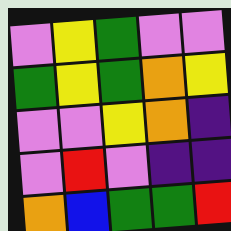[["violet", "yellow", "green", "violet", "violet"], ["green", "yellow", "green", "orange", "yellow"], ["violet", "violet", "yellow", "orange", "indigo"], ["violet", "red", "violet", "indigo", "indigo"], ["orange", "blue", "green", "green", "red"]]